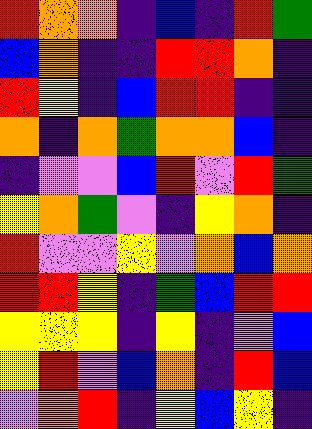[["red", "orange", "orange", "indigo", "blue", "indigo", "red", "green"], ["blue", "orange", "indigo", "indigo", "red", "red", "orange", "indigo"], ["red", "yellow", "indigo", "blue", "red", "red", "indigo", "indigo"], ["orange", "indigo", "orange", "green", "orange", "orange", "blue", "indigo"], ["indigo", "violet", "violet", "blue", "red", "violet", "red", "green"], ["yellow", "orange", "green", "violet", "indigo", "yellow", "orange", "indigo"], ["red", "violet", "violet", "yellow", "violet", "orange", "blue", "orange"], ["red", "red", "yellow", "indigo", "green", "blue", "red", "red"], ["yellow", "yellow", "yellow", "indigo", "yellow", "indigo", "violet", "blue"], ["yellow", "red", "violet", "blue", "orange", "indigo", "red", "blue"], ["violet", "orange", "red", "indigo", "yellow", "blue", "yellow", "indigo"]]